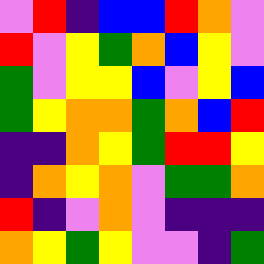[["violet", "red", "indigo", "blue", "blue", "red", "orange", "violet"], ["red", "violet", "yellow", "green", "orange", "blue", "yellow", "violet"], ["green", "violet", "yellow", "yellow", "blue", "violet", "yellow", "blue"], ["green", "yellow", "orange", "orange", "green", "orange", "blue", "red"], ["indigo", "indigo", "orange", "yellow", "green", "red", "red", "yellow"], ["indigo", "orange", "yellow", "orange", "violet", "green", "green", "orange"], ["red", "indigo", "violet", "orange", "violet", "indigo", "indigo", "indigo"], ["orange", "yellow", "green", "yellow", "violet", "violet", "indigo", "green"]]